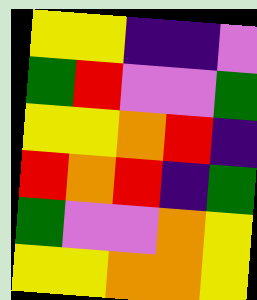[["yellow", "yellow", "indigo", "indigo", "violet"], ["green", "red", "violet", "violet", "green"], ["yellow", "yellow", "orange", "red", "indigo"], ["red", "orange", "red", "indigo", "green"], ["green", "violet", "violet", "orange", "yellow"], ["yellow", "yellow", "orange", "orange", "yellow"]]